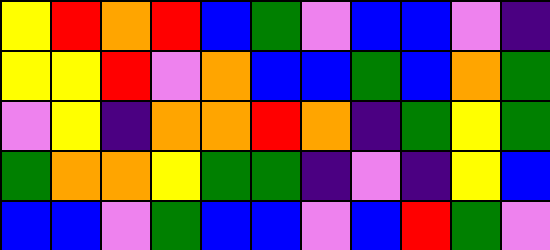[["yellow", "red", "orange", "red", "blue", "green", "violet", "blue", "blue", "violet", "indigo"], ["yellow", "yellow", "red", "violet", "orange", "blue", "blue", "green", "blue", "orange", "green"], ["violet", "yellow", "indigo", "orange", "orange", "red", "orange", "indigo", "green", "yellow", "green"], ["green", "orange", "orange", "yellow", "green", "green", "indigo", "violet", "indigo", "yellow", "blue"], ["blue", "blue", "violet", "green", "blue", "blue", "violet", "blue", "red", "green", "violet"]]